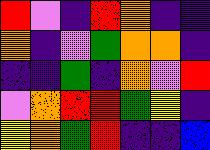[["red", "violet", "indigo", "red", "orange", "indigo", "indigo"], ["orange", "indigo", "violet", "green", "orange", "orange", "indigo"], ["indigo", "indigo", "green", "indigo", "orange", "violet", "red"], ["violet", "orange", "red", "red", "green", "yellow", "indigo"], ["yellow", "orange", "green", "red", "indigo", "indigo", "blue"]]